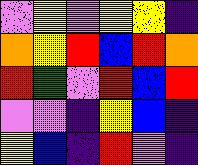[["violet", "yellow", "violet", "yellow", "yellow", "indigo"], ["orange", "yellow", "red", "blue", "red", "orange"], ["red", "green", "violet", "red", "blue", "red"], ["violet", "violet", "indigo", "yellow", "blue", "indigo"], ["yellow", "blue", "indigo", "red", "violet", "indigo"]]